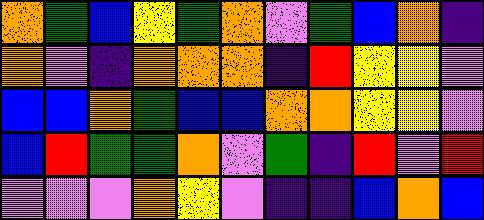[["orange", "green", "blue", "yellow", "green", "orange", "violet", "green", "blue", "orange", "indigo"], ["orange", "violet", "indigo", "orange", "orange", "orange", "indigo", "red", "yellow", "yellow", "violet"], ["blue", "blue", "orange", "green", "blue", "blue", "orange", "orange", "yellow", "yellow", "violet"], ["blue", "red", "green", "green", "orange", "violet", "green", "indigo", "red", "violet", "red"], ["violet", "violet", "violet", "orange", "yellow", "violet", "indigo", "indigo", "blue", "orange", "blue"]]